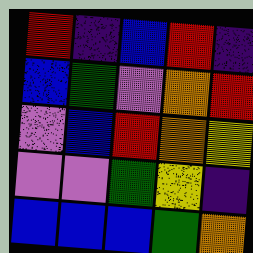[["red", "indigo", "blue", "red", "indigo"], ["blue", "green", "violet", "orange", "red"], ["violet", "blue", "red", "orange", "yellow"], ["violet", "violet", "green", "yellow", "indigo"], ["blue", "blue", "blue", "green", "orange"]]